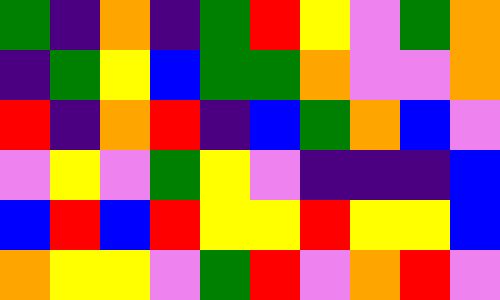[["green", "indigo", "orange", "indigo", "green", "red", "yellow", "violet", "green", "orange"], ["indigo", "green", "yellow", "blue", "green", "green", "orange", "violet", "violet", "orange"], ["red", "indigo", "orange", "red", "indigo", "blue", "green", "orange", "blue", "violet"], ["violet", "yellow", "violet", "green", "yellow", "violet", "indigo", "indigo", "indigo", "blue"], ["blue", "red", "blue", "red", "yellow", "yellow", "red", "yellow", "yellow", "blue"], ["orange", "yellow", "yellow", "violet", "green", "red", "violet", "orange", "red", "violet"]]